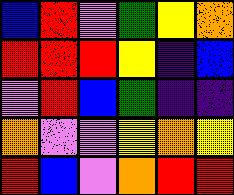[["blue", "red", "violet", "green", "yellow", "orange"], ["red", "red", "red", "yellow", "indigo", "blue"], ["violet", "red", "blue", "green", "indigo", "indigo"], ["orange", "violet", "violet", "yellow", "orange", "yellow"], ["red", "blue", "violet", "orange", "red", "red"]]